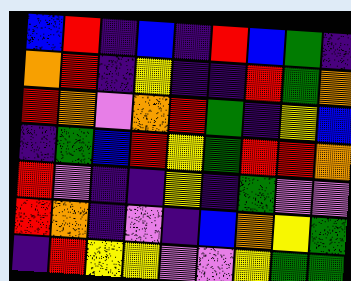[["blue", "red", "indigo", "blue", "indigo", "red", "blue", "green", "indigo"], ["orange", "red", "indigo", "yellow", "indigo", "indigo", "red", "green", "orange"], ["red", "orange", "violet", "orange", "red", "green", "indigo", "yellow", "blue"], ["indigo", "green", "blue", "red", "yellow", "green", "red", "red", "orange"], ["red", "violet", "indigo", "indigo", "yellow", "indigo", "green", "violet", "violet"], ["red", "orange", "indigo", "violet", "indigo", "blue", "orange", "yellow", "green"], ["indigo", "red", "yellow", "yellow", "violet", "violet", "yellow", "green", "green"]]